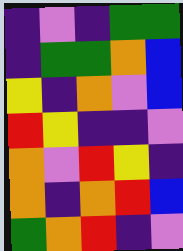[["indigo", "violet", "indigo", "green", "green"], ["indigo", "green", "green", "orange", "blue"], ["yellow", "indigo", "orange", "violet", "blue"], ["red", "yellow", "indigo", "indigo", "violet"], ["orange", "violet", "red", "yellow", "indigo"], ["orange", "indigo", "orange", "red", "blue"], ["green", "orange", "red", "indigo", "violet"]]